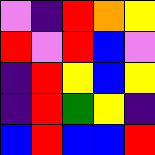[["violet", "indigo", "red", "orange", "yellow"], ["red", "violet", "red", "blue", "violet"], ["indigo", "red", "yellow", "blue", "yellow"], ["indigo", "red", "green", "yellow", "indigo"], ["blue", "red", "blue", "blue", "red"]]